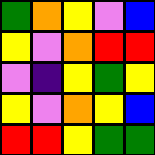[["green", "orange", "yellow", "violet", "blue"], ["yellow", "violet", "orange", "red", "red"], ["violet", "indigo", "yellow", "green", "yellow"], ["yellow", "violet", "orange", "yellow", "blue"], ["red", "red", "yellow", "green", "green"]]